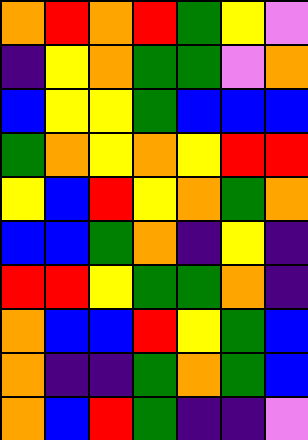[["orange", "red", "orange", "red", "green", "yellow", "violet"], ["indigo", "yellow", "orange", "green", "green", "violet", "orange"], ["blue", "yellow", "yellow", "green", "blue", "blue", "blue"], ["green", "orange", "yellow", "orange", "yellow", "red", "red"], ["yellow", "blue", "red", "yellow", "orange", "green", "orange"], ["blue", "blue", "green", "orange", "indigo", "yellow", "indigo"], ["red", "red", "yellow", "green", "green", "orange", "indigo"], ["orange", "blue", "blue", "red", "yellow", "green", "blue"], ["orange", "indigo", "indigo", "green", "orange", "green", "blue"], ["orange", "blue", "red", "green", "indigo", "indigo", "violet"]]